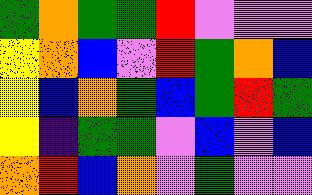[["green", "orange", "green", "green", "red", "violet", "violet", "violet"], ["yellow", "orange", "blue", "violet", "red", "green", "orange", "blue"], ["yellow", "blue", "orange", "green", "blue", "green", "red", "green"], ["yellow", "indigo", "green", "green", "violet", "blue", "violet", "blue"], ["orange", "red", "blue", "orange", "violet", "green", "violet", "violet"]]